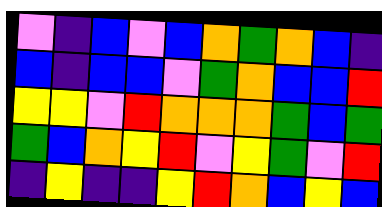[["violet", "indigo", "blue", "violet", "blue", "orange", "green", "orange", "blue", "indigo"], ["blue", "indigo", "blue", "blue", "violet", "green", "orange", "blue", "blue", "red"], ["yellow", "yellow", "violet", "red", "orange", "orange", "orange", "green", "blue", "green"], ["green", "blue", "orange", "yellow", "red", "violet", "yellow", "green", "violet", "red"], ["indigo", "yellow", "indigo", "indigo", "yellow", "red", "orange", "blue", "yellow", "blue"]]